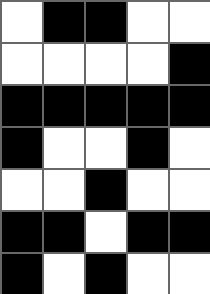[["white", "black", "black", "white", "white"], ["white", "white", "white", "white", "black"], ["black", "black", "black", "black", "black"], ["black", "white", "white", "black", "white"], ["white", "white", "black", "white", "white"], ["black", "black", "white", "black", "black"], ["black", "white", "black", "white", "white"]]